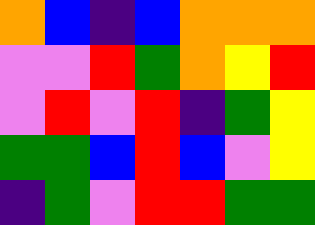[["orange", "blue", "indigo", "blue", "orange", "orange", "orange"], ["violet", "violet", "red", "green", "orange", "yellow", "red"], ["violet", "red", "violet", "red", "indigo", "green", "yellow"], ["green", "green", "blue", "red", "blue", "violet", "yellow"], ["indigo", "green", "violet", "red", "red", "green", "green"]]